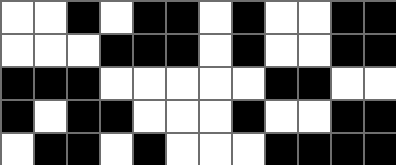[["white", "white", "black", "white", "black", "black", "white", "black", "white", "white", "black", "black"], ["white", "white", "white", "black", "black", "black", "white", "black", "white", "white", "black", "black"], ["black", "black", "black", "white", "white", "white", "white", "white", "black", "black", "white", "white"], ["black", "white", "black", "black", "white", "white", "white", "black", "white", "white", "black", "black"], ["white", "black", "black", "white", "black", "white", "white", "white", "black", "black", "black", "black"]]